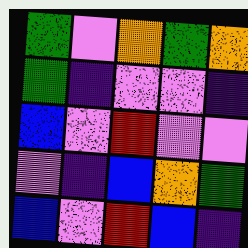[["green", "violet", "orange", "green", "orange"], ["green", "indigo", "violet", "violet", "indigo"], ["blue", "violet", "red", "violet", "violet"], ["violet", "indigo", "blue", "orange", "green"], ["blue", "violet", "red", "blue", "indigo"]]